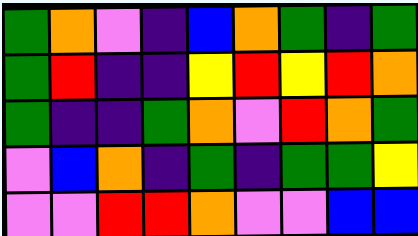[["green", "orange", "violet", "indigo", "blue", "orange", "green", "indigo", "green"], ["green", "red", "indigo", "indigo", "yellow", "red", "yellow", "red", "orange"], ["green", "indigo", "indigo", "green", "orange", "violet", "red", "orange", "green"], ["violet", "blue", "orange", "indigo", "green", "indigo", "green", "green", "yellow"], ["violet", "violet", "red", "red", "orange", "violet", "violet", "blue", "blue"]]